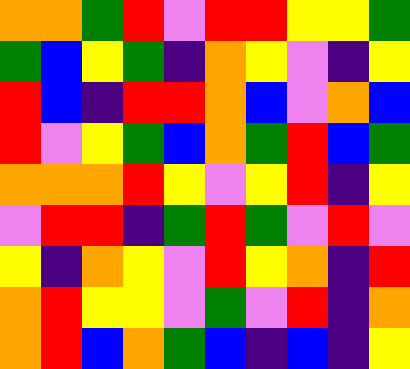[["orange", "orange", "green", "red", "violet", "red", "red", "yellow", "yellow", "green"], ["green", "blue", "yellow", "green", "indigo", "orange", "yellow", "violet", "indigo", "yellow"], ["red", "blue", "indigo", "red", "red", "orange", "blue", "violet", "orange", "blue"], ["red", "violet", "yellow", "green", "blue", "orange", "green", "red", "blue", "green"], ["orange", "orange", "orange", "red", "yellow", "violet", "yellow", "red", "indigo", "yellow"], ["violet", "red", "red", "indigo", "green", "red", "green", "violet", "red", "violet"], ["yellow", "indigo", "orange", "yellow", "violet", "red", "yellow", "orange", "indigo", "red"], ["orange", "red", "yellow", "yellow", "violet", "green", "violet", "red", "indigo", "orange"], ["orange", "red", "blue", "orange", "green", "blue", "indigo", "blue", "indigo", "yellow"]]